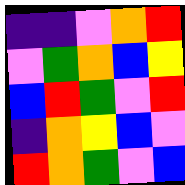[["indigo", "indigo", "violet", "orange", "red"], ["violet", "green", "orange", "blue", "yellow"], ["blue", "red", "green", "violet", "red"], ["indigo", "orange", "yellow", "blue", "violet"], ["red", "orange", "green", "violet", "blue"]]